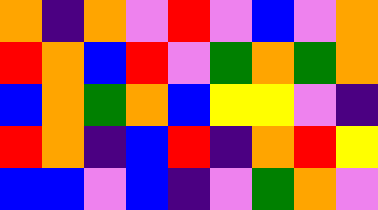[["orange", "indigo", "orange", "violet", "red", "violet", "blue", "violet", "orange"], ["red", "orange", "blue", "red", "violet", "green", "orange", "green", "orange"], ["blue", "orange", "green", "orange", "blue", "yellow", "yellow", "violet", "indigo"], ["red", "orange", "indigo", "blue", "red", "indigo", "orange", "red", "yellow"], ["blue", "blue", "violet", "blue", "indigo", "violet", "green", "orange", "violet"]]